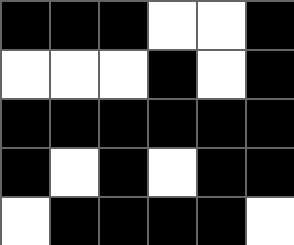[["black", "black", "black", "white", "white", "black"], ["white", "white", "white", "black", "white", "black"], ["black", "black", "black", "black", "black", "black"], ["black", "white", "black", "white", "black", "black"], ["white", "black", "black", "black", "black", "white"]]